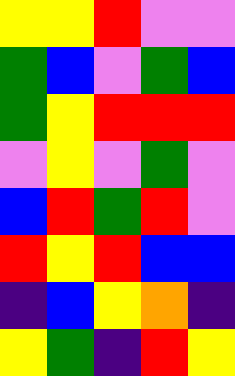[["yellow", "yellow", "red", "violet", "violet"], ["green", "blue", "violet", "green", "blue"], ["green", "yellow", "red", "red", "red"], ["violet", "yellow", "violet", "green", "violet"], ["blue", "red", "green", "red", "violet"], ["red", "yellow", "red", "blue", "blue"], ["indigo", "blue", "yellow", "orange", "indigo"], ["yellow", "green", "indigo", "red", "yellow"]]